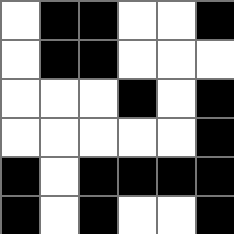[["white", "black", "black", "white", "white", "black"], ["white", "black", "black", "white", "white", "white"], ["white", "white", "white", "black", "white", "black"], ["white", "white", "white", "white", "white", "black"], ["black", "white", "black", "black", "black", "black"], ["black", "white", "black", "white", "white", "black"]]